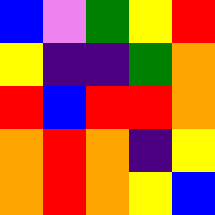[["blue", "violet", "green", "yellow", "red"], ["yellow", "indigo", "indigo", "green", "orange"], ["red", "blue", "red", "red", "orange"], ["orange", "red", "orange", "indigo", "yellow"], ["orange", "red", "orange", "yellow", "blue"]]